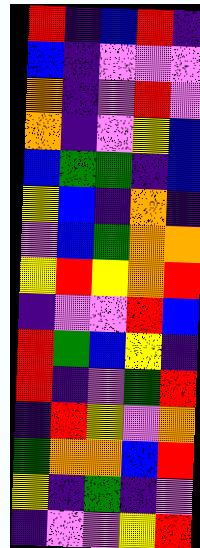[["red", "indigo", "blue", "red", "indigo"], ["blue", "indigo", "violet", "violet", "violet"], ["orange", "indigo", "violet", "red", "violet"], ["orange", "indigo", "violet", "yellow", "blue"], ["blue", "green", "green", "indigo", "blue"], ["yellow", "blue", "indigo", "orange", "indigo"], ["violet", "blue", "green", "orange", "orange"], ["yellow", "red", "yellow", "orange", "red"], ["indigo", "violet", "violet", "red", "blue"], ["red", "green", "blue", "yellow", "indigo"], ["red", "indigo", "violet", "green", "red"], ["indigo", "red", "yellow", "violet", "orange"], ["green", "orange", "orange", "blue", "red"], ["yellow", "indigo", "green", "indigo", "violet"], ["indigo", "violet", "violet", "yellow", "red"]]